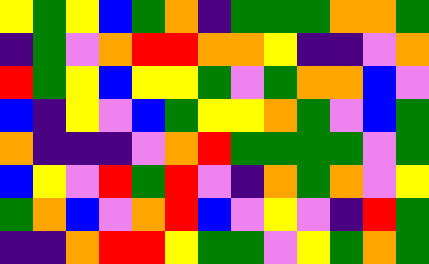[["yellow", "green", "yellow", "blue", "green", "orange", "indigo", "green", "green", "green", "orange", "orange", "green"], ["indigo", "green", "violet", "orange", "red", "red", "orange", "orange", "yellow", "indigo", "indigo", "violet", "orange"], ["red", "green", "yellow", "blue", "yellow", "yellow", "green", "violet", "green", "orange", "orange", "blue", "violet"], ["blue", "indigo", "yellow", "violet", "blue", "green", "yellow", "yellow", "orange", "green", "violet", "blue", "green"], ["orange", "indigo", "indigo", "indigo", "violet", "orange", "red", "green", "green", "green", "green", "violet", "green"], ["blue", "yellow", "violet", "red", "green", "red", "violet", "indigo", "orange", "green", "orange", "violet", "yellow"], ["green", "orange", "blue", "violet", "orange", "red", "blue", "violet", "yellow", "violet", "indigo", "red", "green"], ["indigo", "indigo", "orange", "red", "red", "yellow", "green", "green", "violet", "yellow", "green", "orange", "green"]]